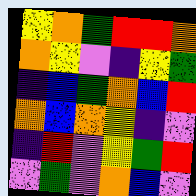[["yellow", "orange", "green", "red", "red", "orange"], ["orange", "yellow", "violet", "indigo", "yellow", "green"], ["indigo", "blue", "green", "orange", "blue", "red"], ["orange", "blue", "orange", "yellow", "indigo", "violet"], ["indigo", "red", "violet", "yellow", "green", "red"], ["violet", "green", "violet", "orange", "blue", "violet"]]